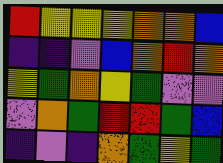[["red", "yellow", "yellow", "yellow", "orange", "orange", "blue"], ["indigo", "indigo", "violet", "blue", "orange", "red", "orange"], ["yellow", "green", "orange", "yellow", "green", "violet", "violet"], ["violet", "orange", "green", "red", "red", "green", "blue"], ["indigo", "violet", "indigo", "orange", "green", "yellow", "green"]]